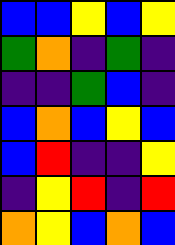[["blue", "blue", "yellow", "blue", "yellow"], ["green", "orange", "indigo", "green", "indigo"], ["indigo", "indigo", "green", "blue", "indigo"], ["blue", "orange", "blue", "yellow", "blue"], ["blue", "red", "indigo", "indigo", "yellow"], ["indigo", "yellow", "red", "indigo", "red"], ["orange", "yellow", "blue", "orange", "blue"]]